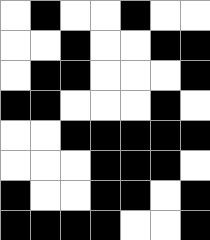[["white", "black", "white", "white", "black", "white", "white"], ["white", "white", "black", "white", "white", "black", "black"], ["white", "black", "black", "white", "white", "white", "black"], ["black", "black", "white", "white", "white", "black", "white"], ["white", "white", "black", "black", "black", "black", "black"], ["white", "white", "white", "black", "black", "black", "white"], ["black", "white", "white", "black", "black", "white", "black"], ["black", "black", "black", "black", "white", "white", "black"]]